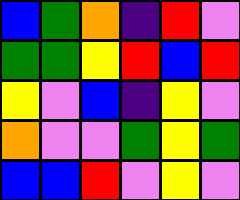[["blue", "green", "orange", "indigo", "red", "violet"], ["green", "green", "yellow", "red", "blue", "red"], ["yellow", "violet", "blue", "indigo", "yellow", "violet"], ["orange", "violet", "violet", "green", "yellow", "green"], ["blue", "blue", "red", "violet", "yellow", "violet"]]